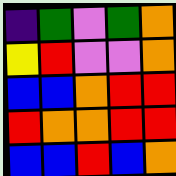[["indigo", "green", "violet", "green", "orange"], ["yellow", "red", "violet", "violet", "orange"], ["blue", "blue", "orange", "red", "red"], ["red", "orange", "orange", "red", "red"], ["blue", "blue", "red", "blue", "orange"]]